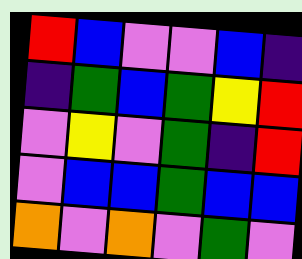[["red", "blue", "violet", "violet", "blue", "indigo"], ["indigo", "green", "blue", "green", "yellow", "red"], ["violet", "yellow", "violet", "green", "indigo", "red"], ["violet", "blue", "blue", "green", "blue", "blue"], ["orange", "violet", "orange", "violet", "green", "violet"]]